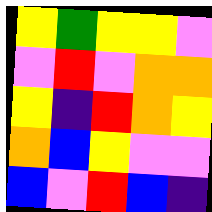[["yellow", "green", "yellow", "yellow", "violet"], ["violet", "red", "violet", "orange", "orange"], ["yellow", "indigo", "red", "orange", "yellow"], ["orange", "blue", "yellow", "violet", "violet"], ["blue", "violet", "red", "blue", "indigo"]]